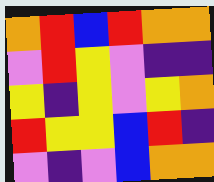[["orange", "red", "blue", "red", "orange", "orange"], ["violet", "red", "yellow", "violet", "indigo", "indigo"], ["yellow", "indigo", "yellow", "violet", "yellow", "orange"], ["red", "yellow", "yellow", "blue", "red", "indigo"], ["violet", "indigo", "violet", "blue", "orange", "orange"]]